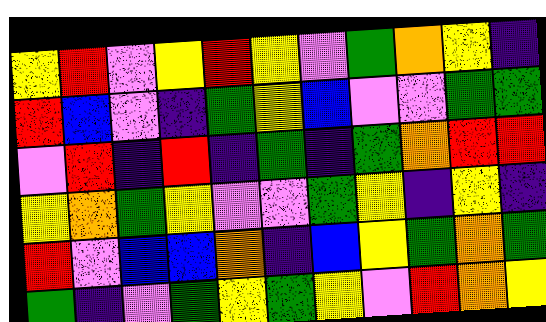[["yellow", "red", "violet", "yellow", "red", "yellow", "violet", "green", "orange", "yellow", "indigo"], ["red", "blue", "violet", "indigo", "green", "yellow", "blue", "violet", "violet", "green", "green"], ["violet", "red", "indigo", "red", "indigo", "green", "indigo", "green", "orange", "red", "red"], ["yellow", "orange", "green", "yellow", "violet", "violet", "green", "yellow", "indigo", "yellow", "indigo"], ["red", "violet", "blue", "blue", "orange", "indigo", "blue", "yellow", "green", "orange", "green"], ["green", "indigo", "violet", "green", "yellow", "green", "yellow", "violet", "red", "orange", "yellow"]]